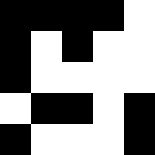[["black", "black", "black", "black", "white"], ["black", "white", "black", "white", "white"], ["black", "white", "white", "white", "white"], ["white", "black", "black", "white", "black"], ["black", "white", "white", "white", "black"]]